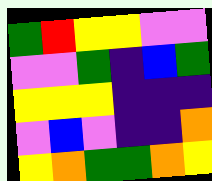[["green", "red", "yellow", "yellow", "violet", "violet"], ["violet", "violet", "green", "indigo", "blue", "green"], ["yellow", "yellow", "yellow", "indigo", "indigo", "indigo"], ["violet", "blue", "violet", "indigo", "indigo", "orange"], ["yellow", "orange", "green", "green", "orange", "yellow"]]